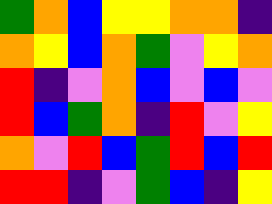[["green", "orange", "blue", "yellow", "yellow", "orange", "orange", "indigo"], ["orange", "yellow", "blue", "orange", "green", "violet", "yellow", "orange"], ["red", "indigo", "violet", "orange", "blue", "violet", "blue", "violet"], ["red", "blue", "green", "orange", "indigo", "red", "violet", "yellow"], ["orange", "violet", "red", "blue", "green", "red", "blue", "red"], ["red", "red", "indigo", "violet", "green", "blue", "indigo", "yellow"]]